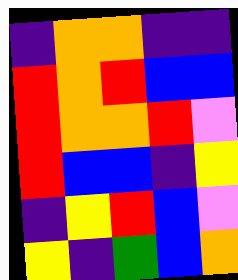[["indigo", "orange", "orange", "indigo", "indigo"], ["red", "orange", "red", "blue", "blue"], ["red", "orange", "orange", "red", "violet"], ["red", "blue", "blue", "indigo", "yellow"], ["indigo", "yellow", "red", "blue", "violet"], ["yellow", "indigo", "green", "blue", "orange"]]